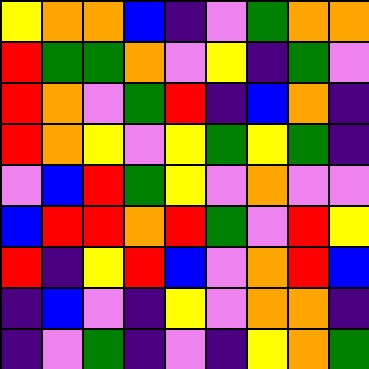[["yellow", "orange", "orange", "blue", "indigo", "violet", "green", "orange", "orange"], ["red", "green", "green", "orange", "violet", "yellow", "indigo", "green", "violet"], ["red", "orange", "violet", "green", "red", "indigo", "blue", "orange", "indigo"], ["red", "orange", "yellow", "violet", "yellow", "green", "yellow", "green", "indigo"], ["violet", "blue", "red", "green", "yellow", "violet", "orange", "violet", "violet"], ["blue", "red", "red", "orange", "red", "green", "violet", "red", "yellow"], ["red", "indigo", "yellow", "red", "blue", "violet", "orange", "red", "blue"], ["indigo", "blue", "violet", "indigo", "yellow", "violet", "orange", "orange", "indigo"], ["indigo", "violet", "green", "indigo", "violet", "indigo", "yellow", "orange", "green"]]